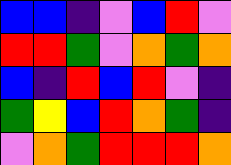[["blue", "blue", "indigo", "violet", "blue", "red", "violet"], ["red", "red", "green", "violet", "orange", "green", "orange"], ["blue", "indigo", "red", "blue", "red", "violet", "indigo"], ["green", "yellow", "blue", "red", "orange", "green", "indigo"], ["violet", "orange", "green", "red", "red", "red", "orange"]]